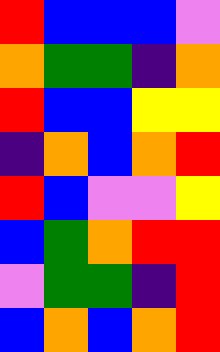[["red", "blue", "blue", "blue", "violet"], ["orange", "green", "green", "indigo", "orange"], ["red", "blue", "blue", "yellow", "yellow"], ["indigo", "orange", "blue", "orange", "red"], ["red", "blue", "violet", "violet", "yellow"], ["blue", "green", "orange", "red", "red"], ["violet", "green", "green", "indigo", "red"], ["blue", "orange", "blue", "orange", "red"]]